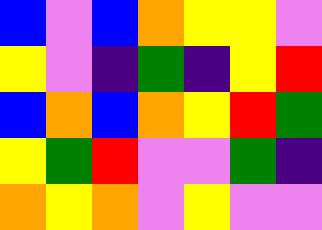[["blue", "violet", "blue", "orange", "yellow", "yellow", "violet"], ["yellow", "violet", "indigo", "green", "indigo", "yellow", "red"], ["blue", "orange", "blue", "orange", "yellow", "red", "green"], ["yellow", "green", "red", "violet", "violet", "green", "indigo"], ["orange", "yellow", "orange", "violet", "yellow", "violet", "violet"]]